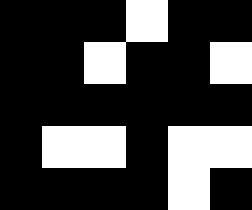[["black", "black", "black", "white", "black", "black"], ["black", "black", "white", "black", "black", "white"], ["black", "black", "black", "black", "black", "black"], ["black", "white", "white", "black", "white", "white"], ["black", "black", "black", "black", "white", "black"]]